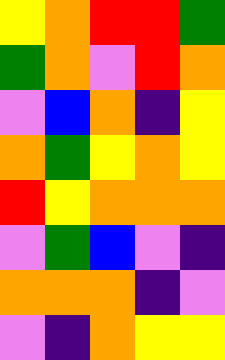[["yellow", "orange", "red", "red", "green"], ["green", "orange", "violet", "red", "orange"], ["violet", "blue", "orange", "indigo", "yellow"], ["orange", "green", "yellow", "orange", "yellow"], ["red", "yellow", "orange", "orange", "orange"], ["violet", "green", "blue", "violet", "indigo"], ["orange", "orange", "orange", "indigo", "violet"], ["violet", "indigo", "orange", "yellow", "yellow"]]